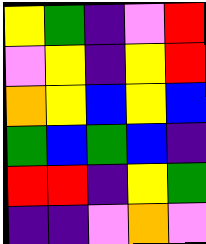[["yellow", "green", "indigo", "violet", "red"], ["violet", "yellow", "indigo", "yellow", "red"], ["orange", "yellow", "blue", "yellow", "blue"], ["green", "blue", "green", "blue", "indigo"], ["red", "red", "indigo", "yellow", "green"], ["indigo", "indigo", "violet", "orange", "violet"]]